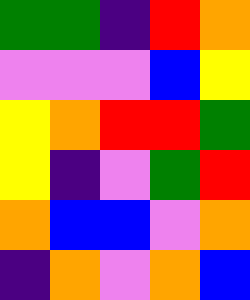[["green", "green", "indigo", "red", "orange"], ["violet", "violet", "violet", "blue", "yellow"], ["yellow", "orange", "red", "red", "green"], ["yellow", "indigo", "violet", "green", "red"], ["orange", "blue", "blue", "violet", "orange"], ["indigo", "orange", "violet", "orange", "blue"]]